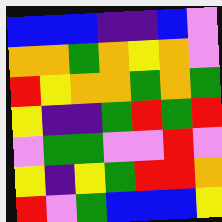[["blue", "blue", "blue", "indigo", "indigo", "blue", "violet"], ["orange", "orange", "green", "orange", "yellow", "orange", "violet"], ["red", "yellow", "orange", "orange", "green", "orange", "green"], ["yellow", "indigo", "indigo", "green", "red", "green", "red"], ["violet", "green", "green", "violet", "violet", "red", "violet"], ["yellow", "indigo", "yellow", "green", "red", "red", "orange"], ["red", "violet", "green", "blue", "blue", "blue", "yellow"]]